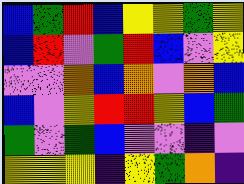[["blue", "green", "red", "blue", "yellow", "yellow", "green", "yellow"], ["blue", "red", "violet", "green", "red", "blue", "violet", "yellow"], ["violet", "violet", "orange", "blue", "orange", "violet", "orange", "blue"], ["blue", "violet", "yellow", "red", "red", "yellow", "blue", "green"], ["green", "violet", "green", "blue", "violet", "violet", "indigo", "violet"], ["yellow", "yellow", "yellow", "indigo", "yellow", "green", "orange", "indigo"]]